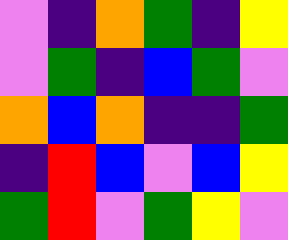[["violet", "indigo", "orange", "green", "indigo", "yellow"], ["violet", "green", "indigo", "blue", "green", "violet"], ["orange", "blue", "orange", "indigo", "indigo", "green"], ["indigo", "red", "blue", "violet", "blue", "yellow"], ["green", "red", "violet", "green", "yellow", "violet"]]